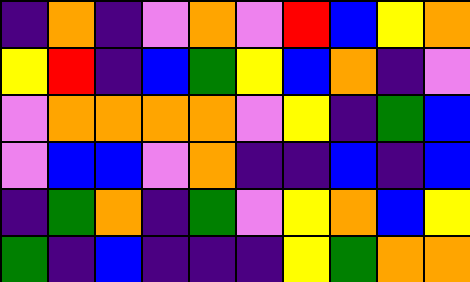[["indigo", "orange", "indigo", "violet", "orange", "violet", "red", "blue", "yellow", "orange"], ["yellow", "red", "indigo", "blue", "green", "yellow", "blue", "orange", "indigo", "violet"], ["violet", "orange", "orange", "orange", "orange", "violet", "yellow", "indigo", "green", "blue"], ["violet", "blue", "blue", "violet", "orange", "indigo", "indigo", "blue", "indigo", "blue"], ["indigo", "green", "orange", "indigo", "green", "violet", "yellow", "orange", "blue", "yellow"], ["green", "indigo", "blue", "indigo", "indigo", "indigo", "yellow", "green", "orange", "orange"]]